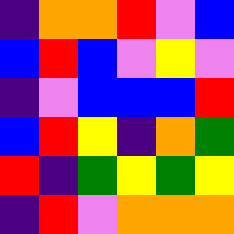[["indigo", "orange", "orange", "red", "violet", "blue"], ["blue", "red", "blue", "violet", "yellow", "violet"], ["indigo", "violet", "blue", "blue", "blue", "red"], ["blue", "red", "yellow", "indigo", "orange", "green"], ["red", "indigo", "green", "yellow", "green", "yellow"], ["indigo", "red", "violet", "orange", "orange", "orange"]]